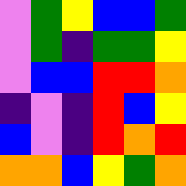[["violet", "green", "yellow", "blue", "blue", "green"], ["violet", "green", "indigo", "green", "green", "yellow"], ["violet", "blue", "blue", "red", "red", "orange"], ["indigo", "violet", "indigo", "red", "blue", "yellow"], ["blue", "violet", "indigo", "red", "orange", "red"], ["orange", "orange", "blue", "yellow", "green", "orange"]]